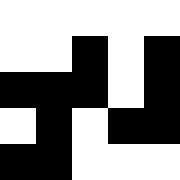[["white", "white", "white", "white", "white"], ["white", "white", "black", "white", "black"], ["black", "black", "black", "white", "black"], ["white", "black", "white", "black", "black"], ["black", "black", "white", "white", "white"]]